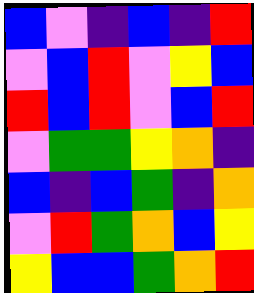[["blue", "violet", "indigo", "blue", "indigo", "red"], ["violet", "blue", "red", "violet", "yellow", "blue"], ["red", "blue", "red", "violet", "blue", "red"], ["violet", "green", "green", "yellow", "orange", "indigo"], ["blue", "indigo", "blue", "green", "indigo", "orange"], ["violet", "red", "green", "orange", "blue", "yellow"], ["yellow", "blue", "blue", "green", "orange", "red"]]